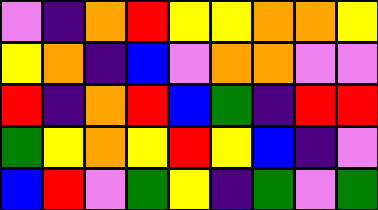[["violet", "indigo", "orange", "red", "yellow", "yellow", "orange", "orange", "yellow"], ["yellow", "orange", "indigo", "blue", "violet", "orange", "orange", "violet", "violet"], ["red", "indigo", "orange", "red", "blue", "green", "indigo", "red", "red"], ["green", "yellow", "orange", "yellow", "red", "yellow", "blue", "indigo", "violet"], ["blue", "red", "violet", "green", "yellow", "indigo", "green", "violet", "green"]]